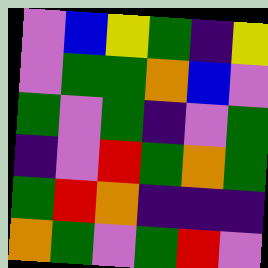[["violet", "blue", "yellow", "green", "indigo", "yellow"], ["violet", "green", "green", "orange", "blue", "violet"], ["green", "violet", "green", "indigo", "violet", "green"], ["indigo", "violet", "red", "green", "orange", "green"], ["green", "red", "orange", "indigo", "indigo", "indigo"], ["orange", "green", "violet", "green", "red", "violet"]]